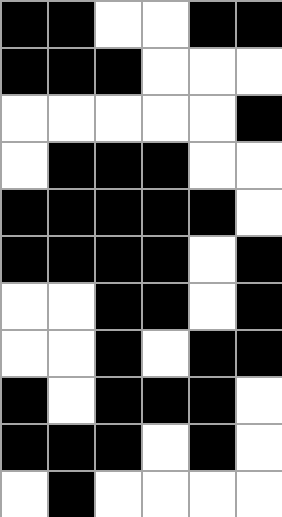[["black", "black", "white", "white", "black", "black"], ["black", "black", "black", "white", "white", "white"], ["white", "white", "white", "white", "white", "black"], ["white", "black", "black", "black", "white", "white"], ["black", "black", "black", "black", "black", "white"], ["black", "black", "black", "black", "white", "black"], ["white", "white", "black", "black", "white", "black"], ["white", "white", "black", "white", "black", "black"], ["black", "white", "black", "black", "black", "white"], ["black", "black", "black", "white", "black", "white"], ["white", "black", "white", "white", "white", "white"]]